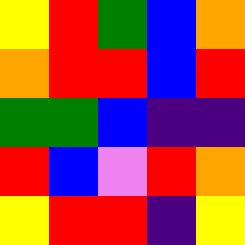[["yellow", "red", "green", "blue", "orange"], ["orange", "red", "red", "blue", "red"], ["green", "green", "blue", "indigo", "indigo"], ["red", "blue", "violet", "red", "orange"], ["yellow", "red", "red", "indigo", "yellow"]]